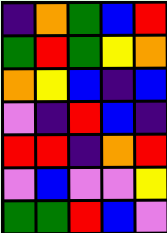[["indigo", "orange", "green", "blue", "red"], ["green", "red", "green", "yellow", "orange"], ["orange", "yellow", "blue", "indigo", "blue"], ["violet", "indigo", "red", "blue", "indigo"], ["red", "red", "indigo", "orange", "red"], ["violet", "blue", "violet", "violet", "yellow"], ["green", "green", "red", "blue", "violet"]]